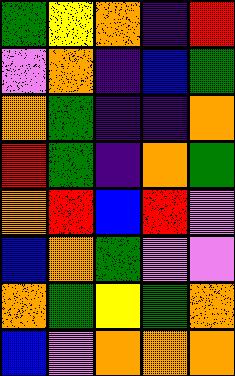[["green", "yellow", "orange", "indigo", "red"], ["violet", "orange", "indigo", "blue", "green"], ["orange", "green", "indigo", "indigo", "orange"], ["red", "green", "indigo", "orange", "green"], ["orange", "red", "blue", "red", "violet"], ["blue", "orange", "green", "violet", "violet"], ["orange", "green", "yellow", "green", "orange"], ["blue", "violet", "orange", "orange", "orange"]]